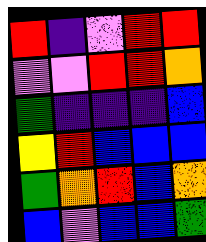[["red", "indigo", "violet", "red", "red"], ["violet", "violet", "red", "red", "orange"], ["green", "indigo", "indigo", "indigo", "blue"], ["yellow", "red", "blue", "blue", "blue"], ["green", "orange", "red", "blue", "orange"], ["blue", "violet", "blue", "blue", "green"]]